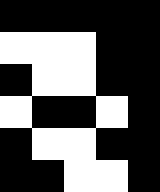[["black", "black", "black", "black", "black"], ["white", "white", "white", "black", "black"], ["black", "white", "white", "black", "black"], ["white", "black", "black", "white", "black"], ["black", "white", "white", "black", "black"], ["black", "black", "white", "white", "black"]]